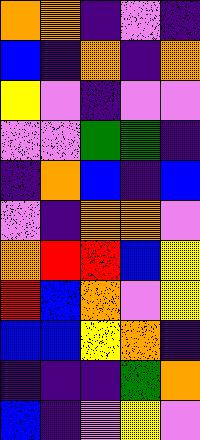[["orange", "orange", "indigo", "violet", "indigo"], ["blue", "indigo", "orange", "indigo", "orange"], ["yellow", "violet", "indigo", "violet", "violet"], ["violet", "violet", "green", "green", "indigo"], ["indigo", "orange", "blue", "indigo", "blue"], ["violet", "indigo", "orange", "orange", "violet"], ["orange", "red", "red", "blue", "yellow"], ["red", "blue", "orange", "violet", "yellow"], ["blue", "blue", "yellow", "orange", "indigo"], ["indigo", "indigo", "indigo", "green", "orange"], ["blue", "indigo", "violet", "yellow", "violet"]]